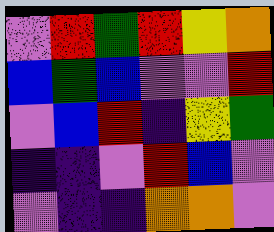[["violet", "red", "green", "red", "yellow", "orange"], ["blue", "green", "blue", "violet", "violet", "red"], ["violet", "blue", "red", "indigo", "yellow", "green"], ["indigo", "indigo", "violet", "red", "blue", "violet"], ["violet", "indigo", "indigo", "orange", "orange", "violet"]]